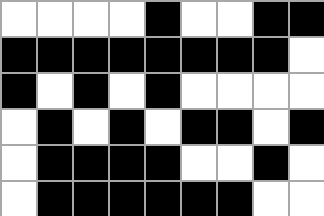[["white", "white", "white", "white", "black", "white", "white", "black", "black"], ["black", "black", "black", "black", "black", "black", "black", "black", "white"], ["black", "white", "black", "white", "black", "white", "white", "white", "white"], ["white", "black", "white", "black", "white", "black", "black", "white", "black"], ["white", "black", "black", "black", "black", "white", "white", "black", "white"], ["white", "black", "black", "black", "black", "black", "black", "white", "white"]]